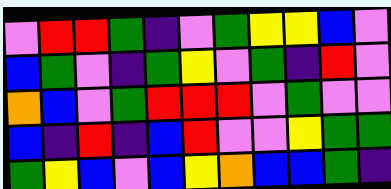[["violet", "red", "red", "green", "indigo", "violet", "green", "yellow", "yellow", "blue", "violet"], ["blue", "green", "violet", "indigo", "green", "yellow", "violet", "green", "indigo", "red", "violet"], ["orange", "blue", "violet", "green", "red", "red", "red", "violet", "green", "violet", "violet"], ["blue", "indigo", "red", "indigo", "blue", "red", "violet", "violet", "yellow", "green", "green"], ["green", "yellow", "blue", "violet", "blue", "yellow", "orange", "blue", "blue", "green", "indigo"]]